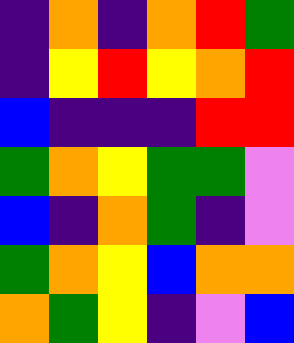[["indigo", "orange", "indigo", "orange", "red", "green"], ["indigo", "yellow", "red", "yellow", "orange", "red"], ["blue", "indigo", "indigo", "indigo", "red", "red"], ["green", "orange", "yellow", "green", "green", "violet"], ["blue", "indigo", "orange", "green", "indigo", "violet"], ["green", "orange", "yellow", "blue", "orange", "orange"], ["orange", "green", "yellow", "indigo", "violet", "blue"]]